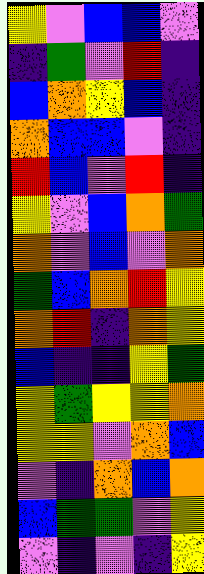[["yellow", "violet", "blue", "blue", "violet"], ["indigo", "green", "violet", "red", "indigo"], ["blue", "orange", "yellow", "blue", "indigo"], ["orange", "blue", "blue", "violet", "indigo"], ["red", "blue", "violet", "red", "indigo"], ["yellow", "violet", "blue", "orange", "green"], ["orange", "violet", "blue", "violet", "orange"], ["green", "blue", "orange", "red", "yellow"], ["orange", "red", "indigo", "orange", "yellow"], ["blue", "indigo", "indigo", "yellow", "green"], ["yellow", "green", "yellow", "yellow", "orange"], ["yellow", "yellow", "violet", "orange", "blue"], ["violet", "indigo", "orange", "blue", "orange"], ["blue", "green", "green", "violet", "yellow"], ["violet", "indigo", "violet", "indigo", "yellow"]]